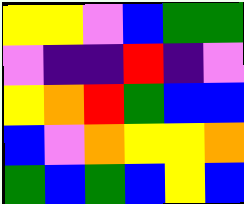[["yellow", "yellow", "violet", "blue", "green", "green"], ["violet", "indigo", "indigo", "red", "indigo", "violet"], ["yellow", "orange", "red", "green", "blue", "blue"], ["blue", "violet", "orange", "yellow", "yellow", "orange"], ["green", "blue", "green", "blue", "yellow", "blue"]]